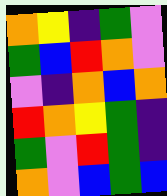[["orange", "yellow", "indigo", "green", "violet"], ["green", "blue", "red", "orange", "violet"], ["violet", "indigo", "orange", "blue", "orange"], ["red", "orange", "yellow", "green", "indigo"], ["green", "violet", "red", "green", "indigo"], ["orange", "violet", "blue", "green", "blue"]]